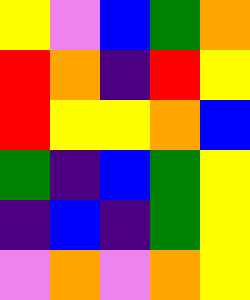[["yellow", "violet", "blue", "green", "orange"], ["red", "orange", "indigo", "red", "yellow"], ["red", "yellow", "yellow", "orange", "blue"], ["green", "indigo", "blue", "green", "yellow"], ["indigo", "blue", "indigo", "green", "yellow"], ["violet", "orange", "violet", "orange", "yellow"]]